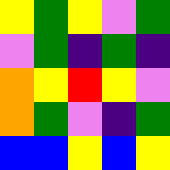[["yellow", "green", "yellow", "violet", "green"], ["violet", "green", "indigo", "green", "indigo"], ["orange", "yellow", "red", "yellow", "violet"], ["orange", "green", "violet", "indigo", "green"], ["blue", "blue", "yellow", "blue", "yellow"]]